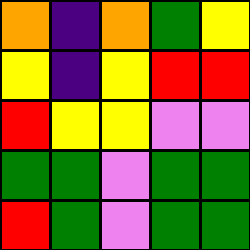[["orange", "indigo", "orange", "green", "yellow"], ["yellow", "indigo", "yellow", "red", "red"], ["red", "yellow", "yellow", "violet", "violet"], ["green", "green", "violet", "green", "green"], ["red", "green", "violet", "green", "green"]]